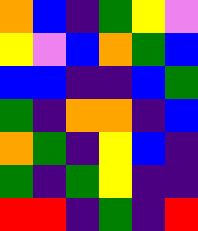[["orange", "blue", "indigo", "green", "yellow", "violet"], ["yellow", "violet", "blue", "orange", "green", "blue"], ["blue", "blue", "indigo", "indigo", "blue", "green"], ["green", "indigo", "orange", "orange", "indigo", "blue"], ["orange", "green", "indigo", "yellow", "blue", "indigo"], ["green", "indigo", "green", "yellow", "indigo", "indigo"], ["red", "red", "indigo", "green", "indigo", "red"]]